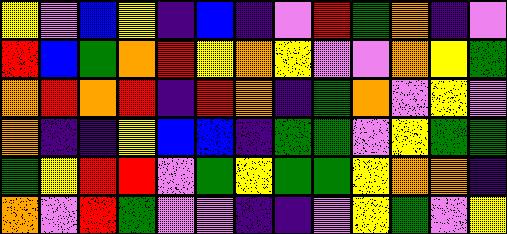[["yellow", "violet", "blue", "yellow", "indigo", "blue", "indigo", "violet", "red", "green", "orange", "indigo", "violet"], ["red", "blue", "green", "orange", "red", "yellow", "orange", "yellow", "violet", "violet", "orange", "yellow", "green"], ["orange", "red", "orange", "red", "indigo", "red", "orange", "indigo", "green", "orange", "violet", "yellow", "violet"], ["orange", "indigo", "indigo", "yellow", "blue", "blue", "indigo", "green", "green", "violet", "yellow", "green", "green"], ["green", "yellow", "red", "red", "violet", "green", "yellow", "green", "green", "yellow", "orange", "orange", "indigo"], ["orange", "violet", "red", "green", "violet", "violet", "indigo", "indigo", "violet", "yellow", "green", "violet", "yellow"]]